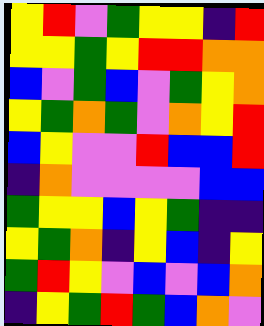[["yellow", "red", "violet", "green", "yellow", "yellow", "indigo", "red"], ["yellow", "yellow", "green", "yellow", "red", "red", "orange", "orange"], ["blue", "violet", "green", "blue", "violet", "green", "yellow", "orange"], ["yellow", "green", "orange", "green", "violet", "orange", "yellow", "red"], ["blue", "yellow", "violet", "violet", "red", "blue", "blue", "red"], ["indigo", "orange", "violet", "violet", "violet", "violet", "blue", "blue"], ["green", "yellow", "yellow", "blue", "yellow", "green", "indigo", "indigo"], ["yellow", "green", "orange", "indigo", "yellow", "blue", "indigo", "yellow"], ["green", "red", "yellow", "violet", "blue", "violet", "blue", "orange"], ["indigo", "yellow", "green", "red", "green", "blue", "orange", "violet"]]